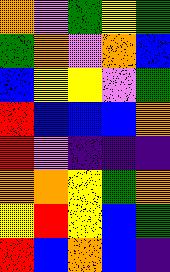[["orange", "violet", "green", "yellow", "green"], ["green", "orange", "violet", "orange", "blue"], ["blue", "yellow", "yellow", "violet", "green"], ["red", "blue", "blue", "blue", "orange"], ["red", "violet", "indigo", "indigo", "indigo"], ["orange", "orange", "yellow", "green", "orange"], ["yellow", "red", "yellow", "blue", "green"], ["red", "blue", "orange", "blue", "indigo"]]